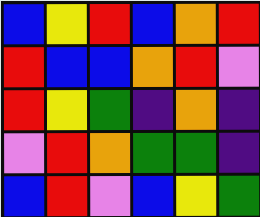[["blue", "yellow", "red", "blue", "orange", "red"], ["red", "blue", "blue", "orange", "red", "violet"], ["red", "yellow", "green", "indigo", "orange", "indigo"], ["violet", "red", "orange", "green", "green", "indigo"], ["blue", "red", "violet", "blue", "yellow", "green"]]